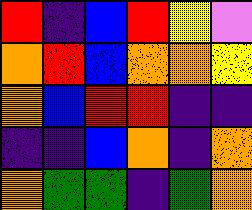[["red", "indigo", "blue", "red", "yellow", "violet"], ["orange", "red", "blue", "orange", "orange", "yellow"], ["orange", "blue", "red", "red", "indigo", "indigo"], ["indigo", "indigo", "blue", "orange", "indigo", "orange"], ["orange", "green", "green", "indigo", "green", "orange"]]